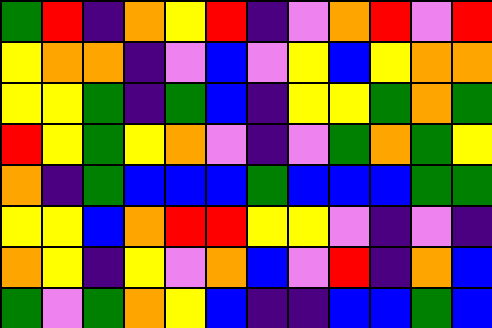[["green", "red", "indigo", "orange", "yellow", "red", "indigo", "violet", "orange", "red", "violet", "red"], ["yellow", "orange", "orange", "indigo", "violet", "blue", "violet", "yellow", "blue", "yellow", "orange", "orange"], ["yellow", "yellow", "green", "indigo", "green", "blue", "indigo", "yellow", "yellow", "green", "orange", "green"], ["red", "yellow", "green", "yellow", "orange", "violet", "indigo", "violet", "green", "orange", "green", "yellow"], ["orange", "indigo", "green", "blue", "blue", "blue", "green", "blue", "blue", "blue", "green", "green"], ["yellow", "yellow", "blue", "orange", "red", "red", "yellow", "yellow", "violet", "indigo", "violet", "indigo"], ["orange", "yellow", "indigo", "yellow", "violet", "orange", "blue", "violet", "red", "indigo", "orange", "blue"], ["green", "violet", "green", "orange", "yellow", "blue", "indigo", "indigo", "blue", "blue", "green", "blue"]]